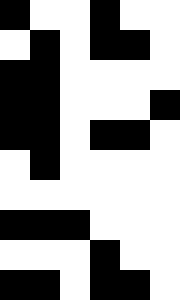[["black", "white", "white", "black", "white", "white"], ["white", "black", "white", "black", "black", "white"], ["black", "black", "white", "white", "white", "white"], ["black", "black", "white", "white", "white", "black"], ["black", "black", "white", "black", "black", "white"], ["white", "black", "white", "white", "white", "white"], ["white", "white", "white", "white", "white", "white"], ["black", "black", "black", "white", "white", "white"], ["white", "white", "white", "black", "white", "white"], ["black", "black", "white", "black", "black", "white"]]